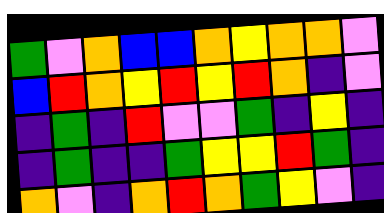[["green", "violet", "orange", "blue", "blue", "orange", "yellow", "orange", "orange", "violet"], ["blue", "red", "orange", "yellow", "red", "yellow", "red", "orange", "indigo", "violet"], ["indigo", "green", "indigo", "red", "violet", "violet", "green", "indigo", "yellow", "indigo"], ["indigo", "green", "indigo", "indigo", "green", "yellow", "yellow", "red", "green", "indigo"], ["orange", "violet", "indigo", "orange", "red", "orange", "green", "yellow", "violet", "indigo"]]